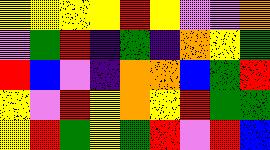[["yellow", "yellow", "yellow", "yellow", "red", "yellow", "violet", "violet", "orange"], ["violet", "green", "red", "indigo", "green", "indigo", "orange", "yellow", "green"], ["red", "blue", "violet", "indigo", "orange", "orange", "blue", "green", "red"], ["yellow", "violet", "red", "yellow", "orange", "yellow", "red", "green", "green"], ["yellow", "red", "green", "yellow", "green", "red", "violet", "red", "blue"]]